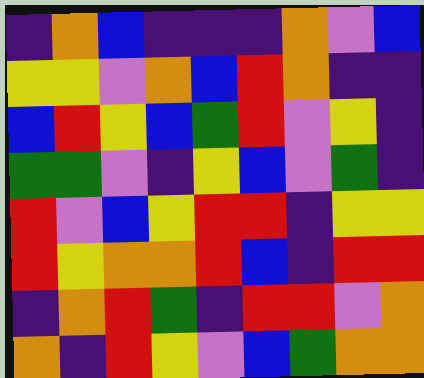[["indigo", "orange", "blue", "indigo", "indigo", "indigo", "orange", "violet", "blue"], ["yellow", "yellow", "violet", "orange", "blue", "red", "orange", "indigo", "indigo"], ["blue", "red", "yellow", "blue", "green", "red", "violet", "yellow", "indigo"], ["green", "green", "violet", "indigo", "yellow", "blue", "violet", "green", "indigo"], ["red", "violet", "blue", "yellow", "red", "red", "indigo", "yellow", "yellow"], ["red", "yellow", "orange", "orange", "red", "blue", "indigo", "red", "red"], ["indigo", "orange", "red", "green", "indigo", "red", "red", "violet", "orange"], ["orange", "indigo", "red", "yellow", "violet", "blue", "green", "orange", "orange"]]